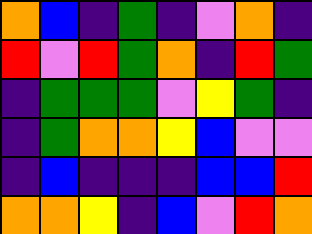[["orange", "blue", "indigo", "green", "indigo", "violet", "orange", "indigo"], ["red", "violet", "red", "green", "orange", "indigo", "red", "green"], ["indigo", "green", "green", "green", "violet", "yellow", "green", "indigo"], ["indigo", "green", "orange", "orange", "yellow", "blue", "violet", "violet"], ["indigo", "blue", "indigo", "indigo", "indigo", "blue", "blue", "red"], ["orange", "orange", "yellow", "indigo", "blue", "violet", "red", "orange"]]